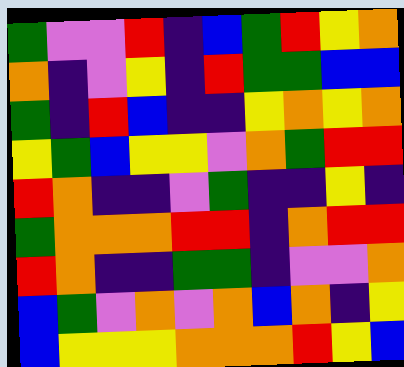[["green", "violet", "violet", "red", "indigo", "blue", "green", "red", "yellow", "orange"], ["orange", "indigo", "violet", "yellow", "indigo", "red", "green", "green", "blue", "blue"], ["green", "indigo", "red", "blue", "indigo", "indigo", "yellow", "orange", "yellow", "orange"], ["yellow", "green", "blue", "yellow", "yellow", "violet", "orange", "green", "red", "red"], ["red", "orange", "indigo", "indigo", "violet", "green", "indigo", "indigo", "yellow", "indigo"], ["green", "orange", "orange", "orange", "red", "red", "indigo", "orange", "red", "red"], ["red", "orange", "indigo", "indigo", "green", "green", "indigo", "violet", "violet", "orange"], ["blue", "green", "violet", "orange", "violet", "orange", "blue", "orange", "indigo", "yellow"], ["blue", "yellow", "yellow", "yellow", "orange", "orange", "orange", "red", "yellow", "blue"]]